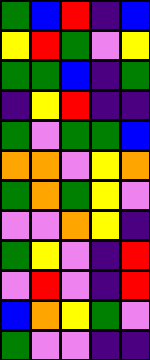[["green", "blue", "red", "indigo", "blue"], ["yellow", "red", "green", "violet", "yellow"], ["green", "green", "blue", "indigo", "green"], ["indigo", "yellow", "red", "indigo", "indigo"], ["green", "violet", "green", "green", "blue"], ["orange", "orange", "violet", "yellow", "orange"], ["green", "orange", "green", "yellow", "violet"], ["violet", "violet", "orange", "yellow", "indigo"], ["green", "yellow", "violet", "indigo", "red"], ["violet", "red", "violet", "indigo", "red"], ["blue", "orange", "yellow", "green", "violet"], ["green", "violet", "violet", "indigo", "indigo"]]